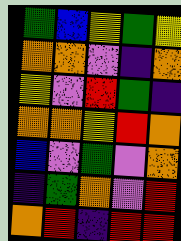[["green", "blue", "yellow", "green", "yellow"], ["orange", "orange", "violet", "indigo", "orange"], ["yellow", "violet", "red", "green", "indigo"], ["orange", "orange", "yellow", "red", "orange"], ["blue", "violet", "green", "violet", "orange"], ["indigo", "green", "orange", "violet", "red"], ["orange", "red", "indigo", "red", "red"]]